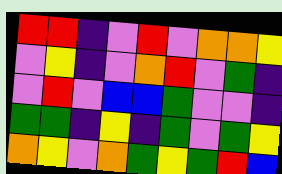[["red", "red", "indigo", "violet", "red", "violet", "orange", "orange", "yellow"], ["violet", "yellow", "indigo", "violet", "orange", "red", "violet", "green", "indigo"], ["violet", "red", "violet", "blue", "blue", "green", "violet", "violet", "indigo"], ["green", "green", "indigo", "yellow", "indigo", "green", "violet", "green", "yellow"], ["orange", "yellow", "violet", "orange", "green", "yellow", "green", "red", "blue"]]